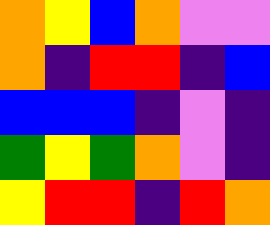[["orange", "yellow", "blue", "orange", "violet", "violet"], ["orange", "indigo", "red", "red", "indigo", "blue"], ["blue", "blue", "blue", "indigo", "violet", "indigo"], ["green", "yellow", "green", "orange", "violet", "indigo"], ["yellow", "red", "red", "indigo", "red", "orange"]]